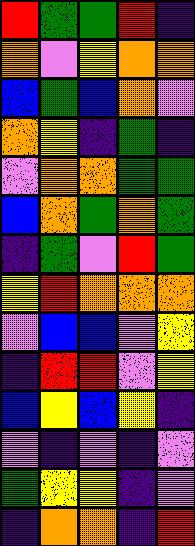[["red", "green", "green", "red", "indigo"], ["orange", "violet", "yellow", "orange", "orange"], ["blue", "green", "blue", "orange", "violet"], ["orange", "yellow", "indigo", "green", "indigo"], ["violet", "orange", "orange", "green", "green"], ["blue", "orange", "green", "orange", "green"], ["indigo", "green", "violet", "red", "green"], ["yellow", "red", "orange", "orange", "orange"], ["violet", "blue", "blue", "violet", "yellow"], ["indigo", "red", "red", "violet", "yellow"], ["blue", "yellow", "blue", "yellow", "indigo"], ["violet", "indigo", "violet", "indigo", "violet"], ["green", "yellow", "yellow", "indigo", "violet"], ["indigo", "orange", "orange", "indigo", "red"]]